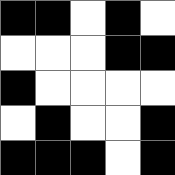[["black", "black", "white", "black", "white"], ["white", "white", "white", "black", "black"], ["black", "white", "white", "white", "white"], ["white", "black", "white", "white", "black"], ["black", "black", "black", "white", "black"]]